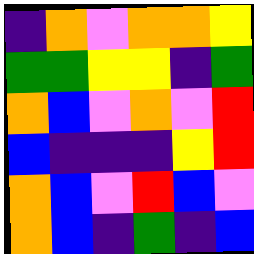[["indigo", "orange", "violet", "orange", "orange", "yellow"], ["green", "green", "yellow", "yellow", "indigo", "green"], ["orange", "blue", "violet", "orange", "violet", "red"], ["blue", "indigo", "indigo", "indigo", "yellow", "red"], ["orange", "blue", "violet", "red", "blue", "violet"], ["orange", "blue", "indigo", "green", "indigo", "blue"]]